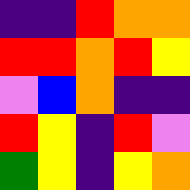[["indigo", "indigo", "red", "orange", "orange"], ["red", "red", "orange", "red", "yellow"], ["violet", "blue", "orange", "indigo", "indigo"], ["red", "yellow", "indigo", "red", "violet"], ["green", "yellow", "indigo", "yellow", "orange"]]